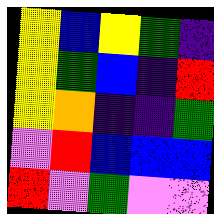[["yellow", "blue", "yellow", "green", "indigo"], ["yellow", "green", "blue", "indigo", "red"], ["yellow", "orange", "indigo", "indigo", "green"], ["violet", "red", "blue", "blue", "blue"], ["red", "violet", "green", "violet", "violet"]]